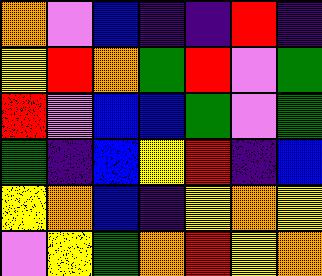[["orange", "violet", "blue", "indigo", "indigo", "red", "indigo"], ["yellow", "red", "orange", "green", "red", "violet", "green"], ["red", "violet", "blue", "blue", "green", "violet", "green"], ["green", "indigo", "blue", "yellow", "red", "indigo", "blue"], ["yellow", "orange", "blue", "indigo", "yellow", "orange", "yellow"], ["violet", "yellow", "green", "orange", "red", "yellow", "orange"]]